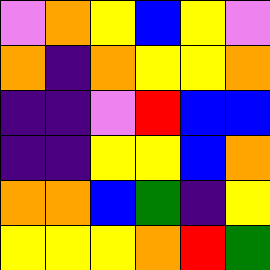[["violet", "orange", "yellow", "blue", "yellow", "violet"], ["orange", "indigo", "orange", "yellow", "yellow", "orange"], ["indigo", "indigo", "violet", "red", "blue", "blue"], ["indigo", "indigo", "yellow", "yellow", "blue", "orange"], ["orange", "orange", "blue", "green", "indigo", "yellow"], ["yellow", "yellow", "yellow", "orange", "red", "green"]]